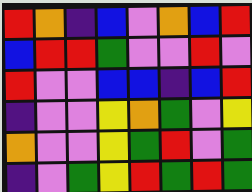[["red", "orange", "indigo", "blue", "violet", "orange", "blue", "red"], ["blue", "red", "red", "green", "violet", "violet", "red", "violet"], ["red", "violet", "violet", "blue", "blue", "indigo", "blue", "red"], ["indigo", "violet", "violet", "yellow", "orange", "green", "violet", "yellow"], ["orange", "violet", "violet", "yellow", "green", "red", "violet", "green"], ["indigo", "violet", "green", "yellow", "red", "green", "red", "green"]]